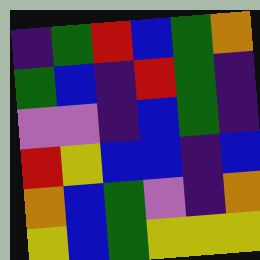[["indigo", "green", "red", "blue", "green", "orange"], ["green", "blue", "indigo", "red", "green", "indigo"], ["violet", "violet", "indigo", "blue", "green", "indigo"], ["red", "yellow", "blue", "blue", "indigo", "blue"], ["orange", "blue", "green", "violet", "indigo", "orange"], ["yellow", "blue", "green", "yellow", "yellow", "yellow"]]